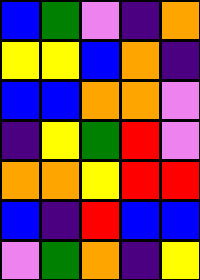[["blue", "green", "violet", "indigo", "orange"], ["yellow", "yellow", "blue", "orange", "indigo"], ["blue", "blue", "orange", "orange", "violet"], ["indigo", "yellow", "green", "red", "violet"], ["orange", "orange", "yellow", "red", "red"], ["blue", "indigo", "red", "blue", "blue"], ["violet", "green", "orange", "indigo", "yellow"]]